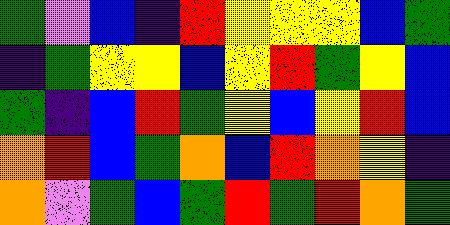[["green", "violet", "blue", "indigo", "red", "yellow", "yellow", "yellow", "blue", "green"], ["indigo", "green", "yellow", "yellow", "blue", "yellow", "red", "green", "yellow", "blue"], ["green", "indigo", "blue", "red", "green", "yellow", "blue", "yellow", "red", "blue"], ["orange", "red", "blue", "green", "orange", "blue", "red", "orange", "yellow", "indigo"], ["orange", "violet", "green", "blue", "green", "red", "green", "red", "orange", "green"]]